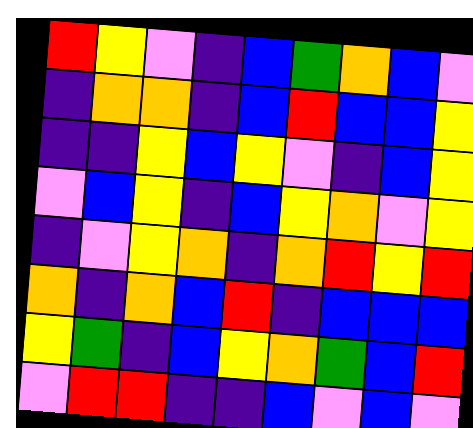[["red", "yellow", "violet", "indigo", "blue", "green", "orange", "blue", "violet"], ["indigo", "orange", "orange", "indigo", "blue", "red", "blue", "blue", "yellow"], ["indigo", "indigo", "yellow", "blue", "yellow", "violet", "indigo", "blue", "yellow"], ["violet", "blue", "yellow", "indigo", "blue", "yellow", "orange", "violet", "yellow"], ["indigo", "violet", "yellow", "orange", "indigo", "orange", "red", "yellow", "red"], ["orange", "indigo", "orange", "blue", "red", "indigo", "blue", "blue", "blue"], ["yellow", "green", "indigo", "blue", "yellow", "orange", "green", "blue", "red"], ["violet", "red", "red", "indigo", "indigo", "blue", "violet", "blue", "violet"]]